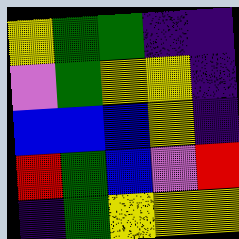[["yellow", "green", "green", "indigo", "indigo"], ["violet", "green", "yellow", "yellow", "indigo"], ["blue", "blue", "blue", "yellow", "indigo"], ["red", "green", "blue", "violet", "red"], ["indigo", "green", "yellow", "yellow", "yellow"]]